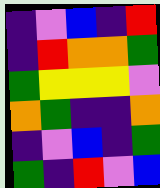[["indigo", "violet", "blue", "indigo", "red"], ["indigo", "red", "orange", "orange", "green"], ["green", "yellow", "yellow", "yellow", "violet"], ["orange", "green", "indigo", "indigo", "orange"], ["indigo", "violet", "blue", "indigo", "green"], ["green", "indigo", "red", "violet", "blue"]]